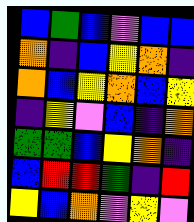[["blue", "green", "blue", "violet", "blue", "blue"], ["orange", "indigo", "blue", "yellow", "orange", "indigo"], ["orange", "blue", "yellow", "orange", "blue", "yellow"], ["indigo", "yellow", "violet", "blue", "indigo", "orange"], ["green", "green", "blue", "yellow", "orange", "indigo"], ["blue", "red", "red", "green", "indigo", "red"], ["yellow", "blue", "orange", "violet", "yellow", "violet"]]